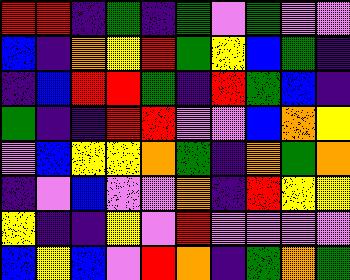[["red", "red", "indigo", "green", "indigo", "green", "violet", "green", "violet", "violet"], ["blue", "indigo", "orange", "yellow", "red", "green", "yellow", "blue", "green", "indigo"], ["indigo", "blue", "red", "red", "green", "indigo", "red", "green", "blue", "indigo"], ["green", "indigo", "indigo", "red", "red", "violet", "violet", "blue", "orange", "yellow"], ["violet", "blue", "yellow", "yellow", "orange", "green", "indigo", "orange", "green", "orange"], ["indigo", "violet", "blue", "violet", "violet", "orange", "indigo", "red", "yellow", "yellow"], ["yellow", "indigo", "indigo", "yellow", "violet", "red", "violet", "violet", "violet", "violet"], ["blue", "yellow", "blue", "violet", "red", "orange", "indigo", "green", "orange", "green"]]